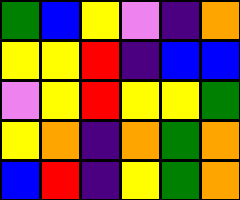[["green", "blue", "yellow", "violet", "indigo", "orange"], ["yellow", "yellow", "red", "indigo", "blue", "blue"], ["violet", "yellow", "red", "yellow", "yellow", "green"], ["yellow", "orange", "indigo", "orange", "green", "orange"], ["blue", "red", "indigo", "yellow", "green", "orange"]]